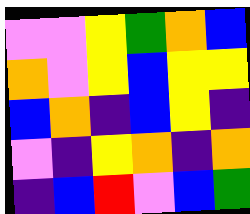[["violet", "violet", "yellow", "green", "orange", "blue"], ["orange", "violet", "yellow", "blue", "yellow", "yellow"], ["blue", "orange", "indigo", "blue", "yellow", "indigo"], ["violet", "indigo", "yellow", "orange", "indigo", "orange"], ["indigo", "blue", "red", "violet", "blue", "green"]]